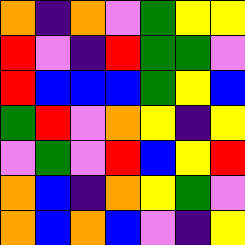[["orange", "indigo", "orange", "violet", "green", "yellow", "yellow"], ["red", "violet", "indigo", "red", "green", "green", "violet"], ["red", "blue", "blue", "blue", "green", "yellow", "blue"], ["green", "red", "violet", "orange", "yellow", "indigo", "yellow"], ["violet", "green", "violet", "red", "blue", "yellow", "red"], ["orange", "blue", "indigo", "orange", "yellow", "green", "violet"], ["orange", "blue", "orange", "blue", "violet", "indigo", "yellow"]]